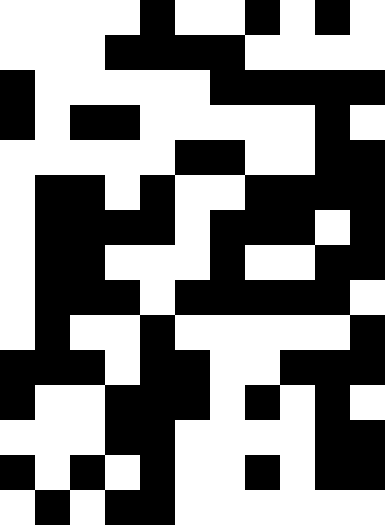[["white", "white", "white", "white", "black", "white", "white", "black", "white", "black", "white"], ["white", "white", "white", "black", "black", "black", "black", "white", "white", "white", "white"], ["black", "white", "white", "white", "white", "white", "black", "black", "black", "black", "black"], ["black", "white", "black", "black", "white", "white", "white", "white", "white", "black", "white"], ["white", "white", "white", "white", "white", "black", "black", "white", "white", "black", "black"], ["white", "black", "black", "white", "black", "white", "white", "black", "black", "black", "black"], ["white", "black", "black", "black", "black", "white", "black", "black", "black", "white", "black"], ["white", "black", "black", "white", "white", "white", "black", "white", "white", "black", "black"], ["white", "black", "black", "black", "white", "black", "black", "black", "black", "black", "white"], ["white", "black", "white", "white", "black", "white", "white", "white", "white", "white", "black"], ["black", "black", "black", "white", "black", "black", "white", "white", "black", "black", "black"], ["black", "white", "white", "black", "black", "black", "white", "black", "white", "black", "white"], ["white", "white", "white", "black", "black", "white", "white", "white", "white", "black", "black"], ["black", "white", "black", "white", "black", "white", "white", "black", "white", "black", "black"], ["white", "black", "white", "black", "black", "white", "white", "white", "white", "white", "white"]]